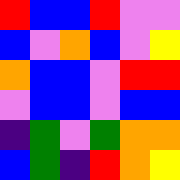[["red", "blue", "blue", "red", "violet", "violet"], ["blue", "violet", "orange", "blue", "violet", "yellow"], ["orange", "blue", "blue", "violet", "red", "red"], ["violet", "blue", "blue", "violet", "blue", "blue"], ["indigo", "green", "violet", "green", "orange", "orange"], ["blue", "green", "indigo", "red", "orange", "yellow"]]